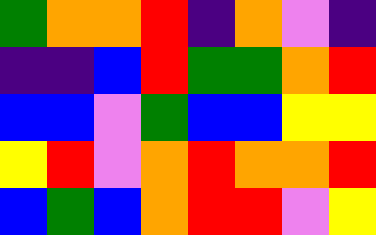[["green", "orange", "orange", "red", "indigo", "orange", "violet", "indigo"], ["indigo", "indigo", "blue", "red", "green", "green", "orange", "red"], ["blue", "blue", "violet", "green", "blue", "blue", "yellow", "yellow"], ["yellow", "red", "violet", "orange", "red", "orange", "orange", "red"], ["blue", "green", "blue", "orange", "red", "red", "violet", "yellow"]]